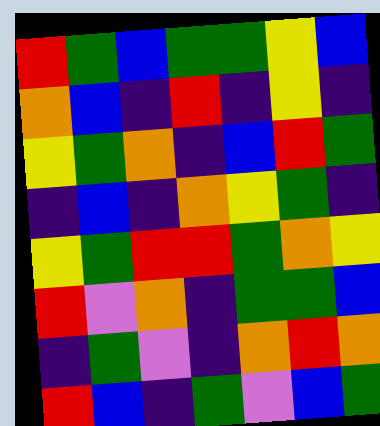[["red", "green", "blue", "green", "green", "yellow", "blue"], ["orange", "blue", "indigo", "red", "indigo", "yellow", "indigo"], ["yellow", "green", "orange", "indigo", "blue", "red", "green"], ["indigo", "blue", "indigo", "orange", "yellow", "green", "indigo"], ["yellow", "green", "red", "red", "green", "orange", "yellow"], ["red", "violet", "orange", "indigo", "green", "green", "blue"], ["indigo", "green", "violet", "indigo", "orange", "red", "orange"], ["red", "blue", "indigo", "green", "violet", "blue", "green"]]